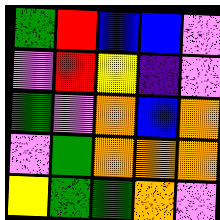[["green", "red", "blue", "blue", "violet"], ["violet", "red", "yellow", "indigo", "violet"], ["green", "violet", "orange", "blue", "orange"], ["violet", "green", "orange", "orange", "orange"], ["yellow", "green", "green", "orange", "violet"]]